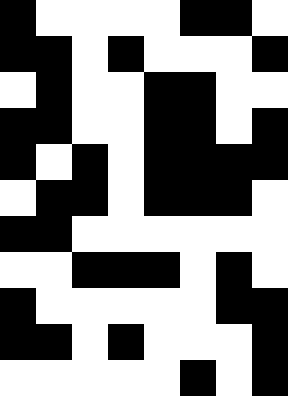[["black", "white", "white", "white", "white", "black", "black", "white"], ["black", "black", "white", "black", "white", "white", "white", "black"], ["white", "black", "white", "white", "black", "black", "white", "white"], ["black", "black", "white", "white", "black", "black", "white", "black"], ["black", "white", "black", "white", "black", "black", "black", "black"], ["white", "black", "black", "white", "black", "black", "black", "white"], ["black", "black", "white", "white", "white", "white", "white", "white"], ["white", "white", "black", "black", "black", "white", "black", "white"], ["black", "white", "white", "white", "white", "white", "black", "black"], ["black", "black", "white", "black", "white", "white", "white", "black"], ["white", "white", "white", "white", "white", "black", "white", "black"]]